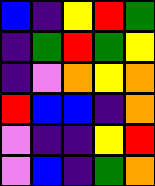[["blue", "indigo", "yellow", "red", "green"], ["indigo", "green", "red", "green", "yellow"], ["indigo", "violet", "orange", "yellow", "orange"], ["red", "blue", "blue", "indigo", "orange"], ["violet", "indigo", "indigo", "yellow", "red"], ["violet", "blue", "indigo", "green", "orange"]]